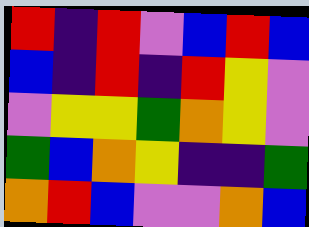[["red", "indigo", "red", "violet", "blue", "red", "blue"], ["blue", "indigo", "red", "indigo", "red", "yellow", "violet"], ["violet", "yellow", "yellow", "green", "orange", "yellow", "violet"], ["green", "blue", "orange", "yellow", "indigo", "indigo", "green"], ["orange", "red", "blue", "violet", "violet", "orange", "blue"]]